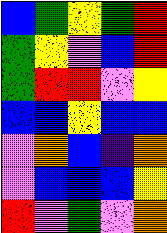[["blue", "green", "yellow", "green", "red"], ["green", "yellow", "violet", "blue", "red"], ["green", "red", "red", "violet", "yellow"], ["blue", "blue", "yellow", "blue", "blue"], ["violet", "orange", "blue", "indigo", "orange"], ["violet", "blue", "blue", "blue", "yellow"], ["red", "violet", "green", "violet", "orange"]]